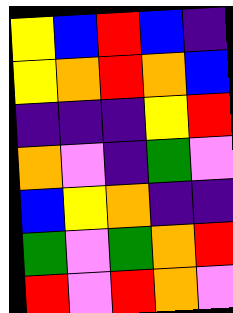[["yellow", "blue", "red", "blue", "indigo"], ["yellow", "orange", "red", "orange", "blue"], ["indigo", "indigo", "indigo", "yellow", "red"], ["orange", "violet", "indigo", "green", "violet"], ["blue", "yellow", "orange", "indigo", "indigo"], ["green", "violet", "green", "orange", "red"], ["red", "violet", "red", "orange", "violet"]]